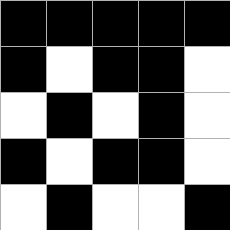[["black", "black", "black", "black", "black"], ["black", "white", "black", "black", "white"], ["white", "black", "white", "black", "white"], ["black", "white", "black", "black", "white"], ["white", "black", "white", "white", "black"]]